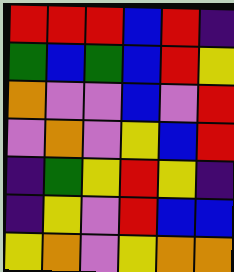[["red", "red", "red", "blue", "red", "indigo"], ["green", "blue", "green", "blue", "red", "yellow"], ["orange", "violet", "violet", "blue", "violet", "red"], ["violet", "orange", "violet", "yellow", "blue", "red"], ["indigo", "green", "yellow", "red", "yellow", "indigo"], ["indigo", "yellow", "violet", "red", "blue", "blue"], ["yellow", "orange", "violet", "yellow", "orange", "orange"]]